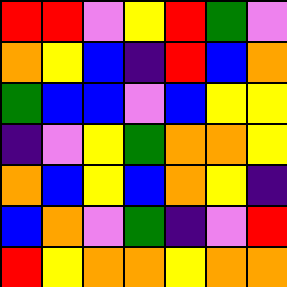[["red", "red", "violet", "yellow", "red", "green", "violet"], ["orange", "yellow", "blue", "indigo", "red", "blue", "orange"], ["green", "blue", "blue", "violet", "blue", "yellow", "yellow"], ["indigo", "violet", "yellow", "green", "orange", "orange", "yellow"], ["orange", "blue", "yellow", "blue", "orange", "yellow", "indigo"], ["blue", "orange", "violet", "green", "indigo", "violet", "red"], ["red", "yellow", "orange", "orange", "yellow", "orange", "orange"]]